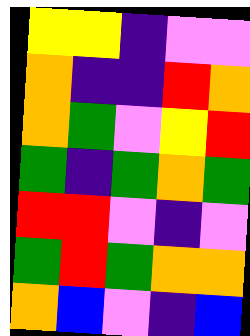[["yellow", "yellow", "indigo", "violet", "violet"], ["orange", "indigo", "indigo", "red", "orange"], ["orange", "green", "violet", "yellow", "red"], ["green", "indigo", "green", "orange", "green"], ["red", "red", "violet", "indigo", "violet"], ["green", "red", "green", "orange", "orange"], ["orange", "blue", "violet", "indigo", "blue"]]